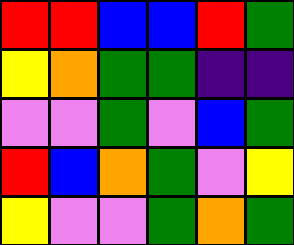[["red", "red", "blue", "blue", "red", "green"], ["yellow", "orange", "green", "green", "indigo", "indigo"], ["violet", "violet", "green", "violet", "blue", "green"], ["red", "blue", "orange", "green", "violet", "yellow"], ["yellow", "violet", "violet", "green", "orange", "green"]]